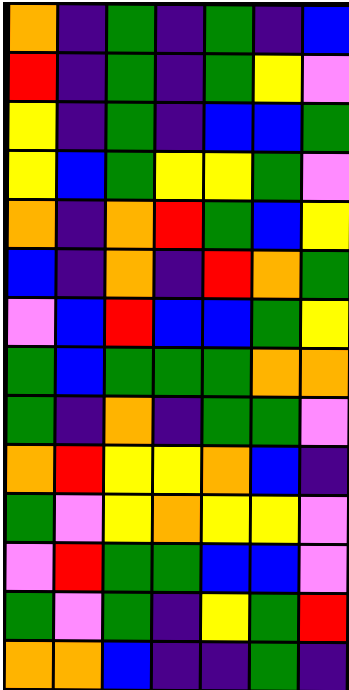[["orange", "indigo", "green", "indigo", "green", "indigo", "blue"], ["red", "indigo", "green", "indigo", "green", "yellow", "violet"], ["yellow", "indigo", "green", "indigo", "blue", "blue", "green"], ["yellow", "blue", "green", "yellow", "yellow", "green", "violet"], ["orange", "indigo", "orange", "red", "green", "blue", "yellow"], ["blue", "indigo", "orange", "indigo", "red", "orange", "green"], ["violet", "blue", "red", "blue", "blue", "green", "yellow"], ["green", "blue", "green", "green", "green", "orange", "orange"], ["green", "indigo", "orange", "indigo", "green", "green", "violet"], ["orange", "red", "yellow", "yellow", "orange", "blue", "indigo"], ["green", "violet", "yellow", "orange", "yellow", "yellow", "violet"], ["violet", "red", "green", "green", "blue", "blue", "violet"], ["green", "violet", "green", "indigo", "yellow", "green", "red"], ["orange", "orange", "blue", "indigo", "indigo", "green", "indigo"]]